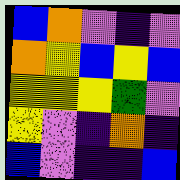[["blue", "orange", "violet", "indigo", "violet"], ["orange", "yellow", "blue", "yellow", "blue"], ["yellow", "yellow", "yellow", "green", "violet"], ["yellow", "violet", "indigo", "orange", "indigo"], ["blue", "violet", "indigo", "indigo", "blue"]]